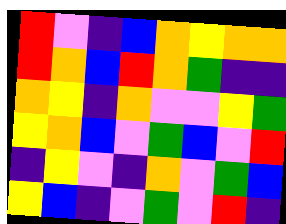[["red", "violet", "indigo", "blue", "orange", "yellow", "orange", "orange"], ["red", "orange", "blue", "red", "orange", "green", "indigo", "indigo"], ["orange", "yellow", "indigo", "orange", "violet", "violet", "yellow", "green"], ["yellow", "orange", "blue", "violet", "green", "blue", "violet", "red"], ["indigo", "yellow", "violet", "indigo", "orange", "violet", "green", "blue"], ["yellow", "blue", "indigo", "violet", "green", "violet", "red", "indigo"]]